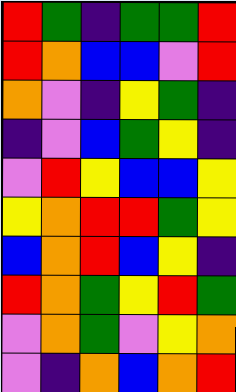[["red", "green", "indigo", "green", "green", "red"], ["red", "orange", "blue", "blue", "violet", "red"], ["orange", "violet", "indigo", "yellow", "green", "indigo"], ["indigo", "violet", "blue", "green", "yellow", "indigo"], ["violet", "red", "yellow", "blue", "blue", "yellow"], ["yellow", "orange", "red", "red", "green", "yellow"], ["blue", "orange", "red", "blue", "yellow", "indigo"], ["red", "orange", "green", "yellow", "red", "green"], ["violet", "orange", "green", "violet", "yellow", "orange"], ["violet", "indigo", "orange", "blue", "orange", "red"]]